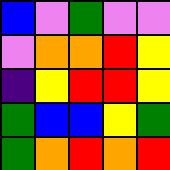[["blue", "violet", "green", "violet", "violet"], ["violet", "orange", "orange", "red", "yellow"], ["indigo", "yellow", "red", "red", "yellow"], ["green", "blue", "blue", "yellow", "green"], ["green", "orange", "red", "orange", "red"]]